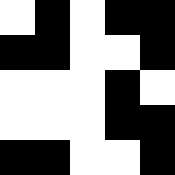[["white", "black", "white", "black", "black"], ["black", "black", "white", "white", "black"], ["white", "white", "white", "black", "white"], ["white", "white", "white", "black", "black"], ["black", "black", "white", "white", "black"]]